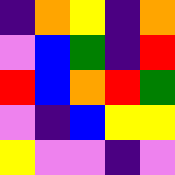[["indigo", "orange", "yellow", "indigo", "orange"], ["violet", "blue", "green", "indigo", "red"], ["red", "blue", "orange", "red", "green"], ["violet", "indigo", "blue", "yellow", "yellow"], ["yellow", "violet", "violet", "indigo", "violet"]]